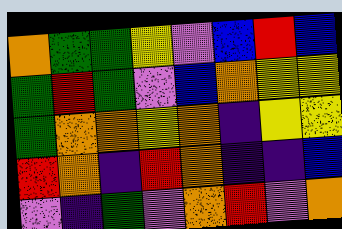[["orange", "green", "green", "yellow", "violet", "blue", "red", "blue"], ["green", "red", "green", "violet", "blue", "orange", "yellow", "yellow"], ["green", "orange", "orange", "yellow", "orange", "indigo", "yellow", "yellow"], ["red", "orange", "indigo", "red", "orange", "indigo", "indigo", "blue"], ["violet", "indigo", "green", "violet", "orange", "red", "violet", "orange"]]